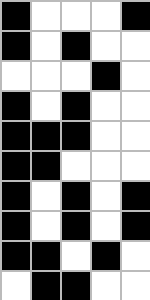[["black", "white", "white", "white", "black"], ["black", "white", "black", "white", "white"], ["white", "white", "white", "black", "white"], ["black", "white", "black", "white", "white"], ["black", "black", "black", "white", "white"], ["black", "black", "white", "white", "white"], ["black", "white", "black", "white", "black"], ["black", "white", "black", "white", "black"], ["black", "black", "white", "black", "white"], ["white", "black", "black", "white", "white"]]